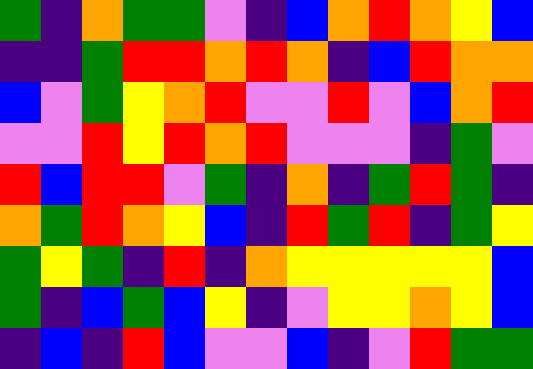[["green", "indigo", "orange", "green", "green", "violet", "indigo", "blue", "orange", "red", "orange", "yellow", "blue"], ["indigo", "indigo", "green", "red", "red", "orange", "red", "orange", "indigo", "blue", "red", "orange", "orange"], ["blue", "violet", "green", "yellow", "orange", "red", "violet", "violet", "red", "violet", "blue", "orange", "red"], ["violet", "violet", "red", "yellow", "red", "orange", "red", "violet", "violet", "violet", "indigo", "green", "violet"], ["red", "blue", "red", "red", "violet", "green", "indigo", "orange", "indigo", "green", "red", "green", "indigo"], ["orange", "green", "red", "orange", "yellow", "blue", "indigo", "red", "green", "red", "indigo", "green", "yellow"], ["green", "yellow", "green", "indigo", "red", "indigo", "orange", "yellow", "yellow", "yellow", "yellow", "yellow", "blue"], ["green", "indigo", "blue", "green", "blue", "yellow", "indigo", "violet", "yellow", "yellow", "orange", "yellow", "blue"], ["indigo", "blue", "indigo", "red", "blue", "violet", "violet", "blue", "indigo", "violet", "red", "green", "green"]]